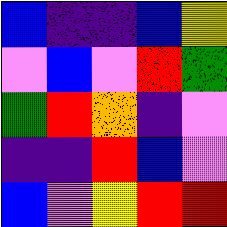[["blue", "indigo", "indigo", "blue", "yellow"], ["violet", "blue", "violet", "red", "green"], ["green", "red", "orange", "indigo", "violet"], ["indigo", "indigo", "red", "blue", "violet"], ["blue", "violet", "yellow", "red", "red"]]